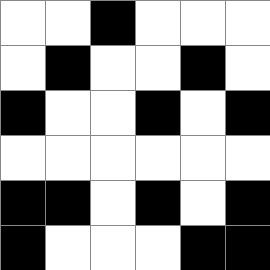[["white", "white", "black", "white", "white", "white"], ["white", "black", "white", "white", "black", "white"], ["black", "white", "white", "black", "white", "black"], ["white", "white", "white", "white", "white", "white"], ["black", "black", "white", "black", "white", "black"], ["black", "white", "white", "white", "black", "black"]]